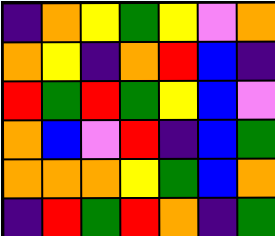[["indigo", "orange", "yellow", "green", "yellow", "violet", "orange"], ["orange", "yellow", "indigo", "orange", "red", "blue", "indigo"], ["red", "green", "red", "green", "yellow", "blue", "violet"], ["orange", "blue", "violet", "red", "indigo", "blue", "green"], ["orange", "orange", "orange", "yellow", "green", "blue", "orange"], ["indigo", "red", "green", "red", "orange", "indigo", "green"]]